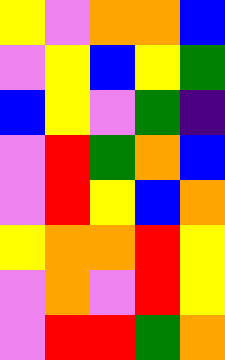[["yellow", "violet", "orange", "orange", "blue"], ["violet", "yellow", "blue", "yellow", "green"], ["blue", "yellow", "violet", "green", "indigo"], ["violet", "red", "green", "orange", "blue"], ["violet", "red", "yellow", "blue", "orange"], ["yellow", "orange", "orange", "red", "yellow"], ["violet", "orange", "violet", "red", "yellow"], ["violet", "red", "red", "green", "orange"]]